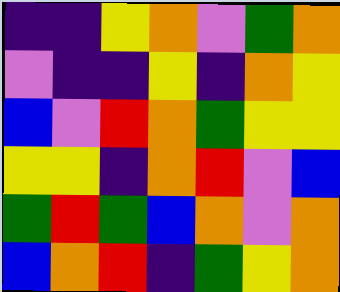[["indigo", "indigo", "yellow", "orange", "violet", "green", "orange"], ["violet", "indigo", "indigo", "yellow", "indigo", "orange", "yellow"], ["blue", "violet", "red", "orange", "green", "yellow", "yellow"], ["yellow", "yellow", "indigo", "orange", "red", "violet", "blue"], ["green", "red", "green", "blue", "orange", "violet", "orange"], ["blue", "orange", "red", "indigo", "green", "yellow", "orange"]]